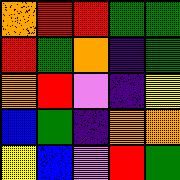[["orange", "red", "red", "green", "green"], ["red", "green", "orange", "indigo", "green"], ["orange", "red", "violet", "indigo", "yellow"], ["blue", "green", "indigo", "orange", "orange"], ["yellow", "blue", "violet", "red", "green"]]